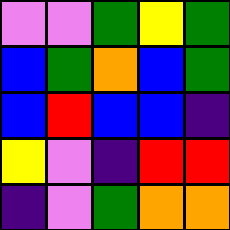[["violet", "violet", "green", "yellow", "green"], ["blue", "green", "orange", "blue", "green"], ["blue", "red", "blue", "blue", "indigo"], ["yellow", "violet", "indigo", "red", "red"], ["indigo", "violet", "green", "orange", "orange"]]